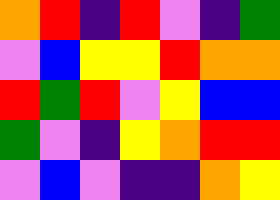[["orange", "red", "indigo", "red", "violet", "indigo", "green"], ["violet", "blue", "yellow", "yellow", "red", "orange", "orange"], ["red", "green", "red", "violet", "yellow", "blue", "blue"], ["green", "violet", "indigo", "yellow", "orange", "red", "red"], ["violet", "blue", "violet", "indigo", "indigo", "orange", "yellow"]]